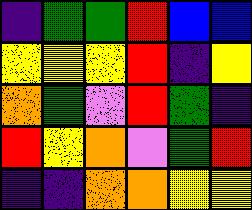[["indigo", "green", "green", "red", "blue", "blue"], ["yellow", "yellow", "yellow", "red", "indigo", "yellow"], ["orange", "green", "violet", "red", "green", "indigo"], ["red", "yellow", "orange", "violet", "green", "red"], ["indigo", "indigo", "orange", "orange", "yellow", "yellow"]]